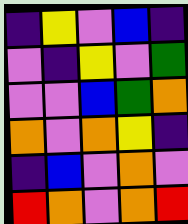[["indigo", "yellow", "violet", "blue", "indigo"], ["violet", "indigo", "yellow", "violet", "green"], ["violet", "violet", "blue", "green", "orange"], ["orange", "violet", "orange", "yellow", "indigo"], ["indigo", "blue", "violet", "orange", "violet"], ["red", "orange", "violet", "orange", "red"]]